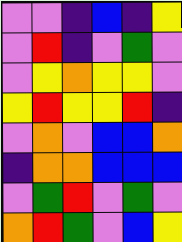[["violet", "violet", "indigo", "blue", "indigo", "yellow"], ["violet", "red", "indigo", "violet", "green", "violet"], ["violet", "yellow", "orange", "yellow", "yellow", "violet"], ["yellow", "red", "yellow", "yellow", "red", "indigo"], ["violet", "orange", "violet", "blue", "blue", "orange"], ["indigo", "orange", "orange", "blue", "blue", "blue"], ["violet", "green", "red", "violet", "green", "violet"], ["orange", "red", "green", "violet", "blue", "yellow"]]